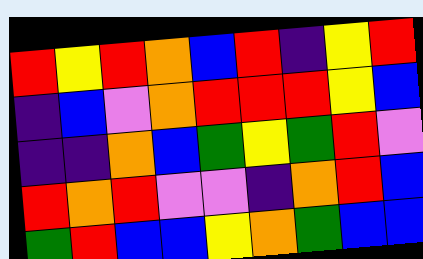[["red", "yellow", "red", "orange", "blue", "red", "indigo", "yellow", "red"], ["indigo", "blue", "violet", "orange", "red", "red", "red", "yellow", "blue"], ["indigo", "indigo", "orange", "blue", "green", "yellow", "green", "red", "violet"], ["red", "orange", "red", "violet", "violet", "indigo", "orange", "red", "blue"], ["green", "red", "blue", "blue", "yellow", "orange", "green", "blue", "blue"]]